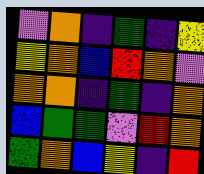[["violet", "orange", "indigo", "green", "indigo", "yellow"], ["yellow", "orange", "blue", "red", "orange", "violet"], ["orange", "orange", "indigo", "green", "indigo", "orange"], ["blue", "green", "green", "violet", "red", "orange"], ["green", "orange", "blue", "yellow", "indigo", "red"]]